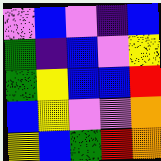[["violet", "blue", "violet", "indigo", "blue"], ["green", "indigo", "blue", "violet", "yellow"], ["green", "yellow", "blue", "blue", "red"], ["blue", "yellow", "violet", "violet", "orange"], ["yellow", "blue", "green", "red", "orange"]]